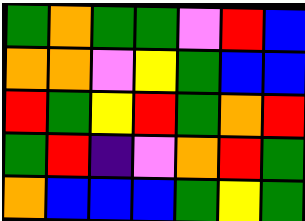[["green", "orange", "green", "green", "violet", "red", "blue"], ["orange", "orange", "violet", "yellow", "green", "blue", "blue"], ["red", "green", "yellow", "red", "green", "orange", "red"], ["green", "red", "indigo", "violet", "orange", "red", "green"], ["orange", "blue", "blue", "blue", "green", "yellow", "green"]]